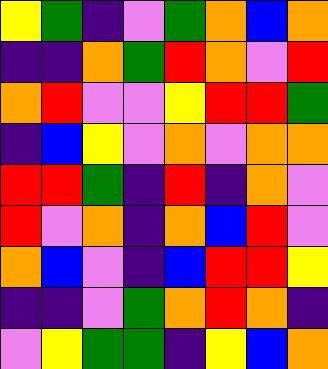[["yellow", "green", "indigo", "violet", "green", "orange", "blue", "orange"], ["indigo", "indigo", "orange", "green", "red", "orange", "violet", "red"], ["orange", "red", "violet", "violet", "yellow", "red", "red", "green"], ["indigo", "blue", "yellow", "violet", "orange", "violet", "orange", "orange"], ["red", "red", "green", "indigo", "red", "indigo", "orange", "violet"], ["red", "violet", "orange", "indigo", "orange", "blue", "red", "violet"], ["orange", "blue", "violet", "indigo", "blue", "red", "red", "yellow"], ["indigo", "indigo", "violet", "green", "orange", "red", "orange", "indigo"], ["violet", "yellow", "green", "green", "indigo", "yellow", "blue", "orange"]]